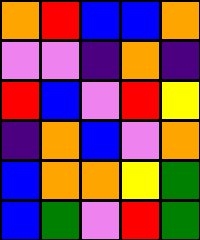[["orange", "red", "blue", "blue", "orange"], ["violet", "violet", "indigo", "orange", "indigo"], ["red", "blue", "violet", "red", "yellow"], ["indigo", "orange", "blue", "violet", "orange"], ["blue", "orange", "orange", "yellow", "green"], ["blue", "green", "violet", "red", "green"]]